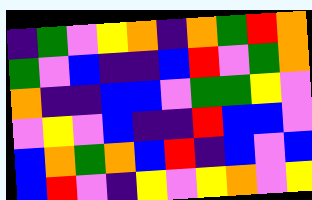[["indigo", "green", "violet", "yellow", "orange", "indigo", "orange", "green", "red", "orange"], ["green", "violet", "blue", "indigo", "indigo", "blue", "red", "violet", "green", "orange"], ["orange", "indigo", "indigo", "blue", "blue", "violet", "green", "green", "yellow", "violet"], ["violet", "yellow", "violet", "blue", "indigo", "indigo", "red", "blue", "blue", "violet"], ["blue", "orange", "green", "orange", "blue", "red", "indigo", "blue", "violet", "blue"], ["blue", "red", "violet", "indigo", "yellow", "violet", "yellow", "orange", "violet", "yellow"]]